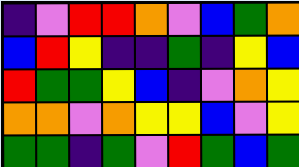[["indigo", "violet", "red", "red", "orange", "violet", "blue", "green", "orange"], ["blue", "red", "yellow", "indigo", "indigo", "green", "indigo", "yellow", "blue"], ["red", "green", "green", "yellow", "blue", "indigo", "violet", "orange", "yellow"], ["orange", "orange", "violet", "orange", "yellow", "yellow", "blue", "violet", "yellow"], ["green", "green", "indigo", "green", "violet", "red", "green", "blue", "green"]]